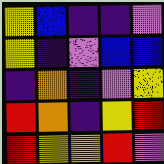[["yellow", "blue", "indigo", "indigo", "violet"], ["yellow", "indigo", "violet", "blue", "blue"], ["indigo", "orange", "indigo", "violet", "yellow"], ["red", "orange", "indigo", "yellow", "red"], ["red", "yellow", "yellow", "red", "violet"]]